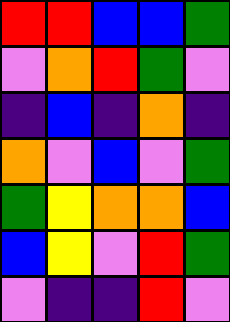[["red", "red", "blue", "blue", "green"], ["violet", "orange", "red", "green", "violet"], ["indigo", "blue", "indigo", "orange", "indigo"], ["orange", "violet", "blue", "violet", "green"], ["green", "yellow", "orange", "orange", "blue"], ["blue", "yellow", "violet", "red", "green"], ["violet", "indigo", "indigo", "red", "violet"]]